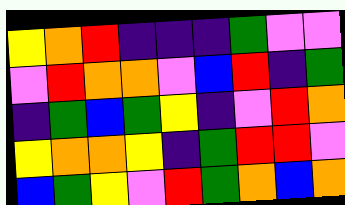[["yellow", "orange", "red", "indigo", "indigo", "indigo", "green", "violet", "violet"], ["violet", "red", "orange", "orange", "violet", "blue", "red", "indigo", "green"], ["indigo", "green", "blue", "green", "yellow", "indigo", "violet", "red", "orange"], ["yellow", "orange", "orange", "yellow", "indigo", "green", "red", "red", "violet"], ["blue", "green", "yellow", "violet", "red", "green", "orange", "blue", "orange"]]